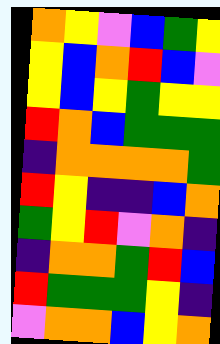[["orange", "yellow", "violet", "blue", "green", "yellow"], ["yellow", "blue", "orange", "red", "blue", "violet"], ["yellow", "blue", "yellow", "green", "yellow", "yellow"], ["red", "orange", "blue", "green", "green", "green"], ["indigo", "orange", "orange", "orange", "orange", "green"], ["red", "yellow", "indigo", "indigo", "blue", "orange"], ["green", "yellow", "red", "violet", "orange", "indigo"], ["indigo", "orange", "orange", "green", "red", "blue"], ["red", "green", "green", "green", "yellow", "indigo"], ["violet", "orange", "orange", "blue", "yellow", "orange"]]